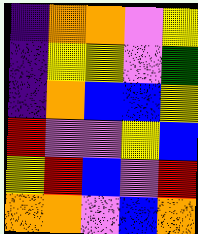[["indigo", "orange", "orange", "violet", "yellow"], ["indigo", "yellow", "yellow", "violet", "green"], ["indigo", "orange", "blue", "blue", "yellow"], ["red", "violet", "violet", "yellow", "blue"], ["yellow", "red", "blue", "violet", "red"], ["orange", "orange", "violet", "blue", "orange"]]